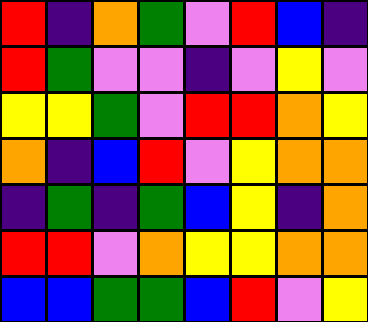[["red", "indigo", "orange", "green", "violet", "red", "blue", "indigo"], ["red", "green", "violet", "violet", "indigo", "violet", "yellow", "violet"], ["yellow", "yellow", "green", "violet", "red", "red", "orange", "yellow"], ["orange", "indigo", "blue", "red", "violet", "yellow", "orange", "orange"], ["indigo", "green", "indigo", "green", "blue", "yellow", "indigo", "orange"], ["red", "red", "violet", "orange", "yellow", "yellow", "orange", "orange"], ["blue", "blue", "green", "green", "blue", "red", "violet", "yellow"]]